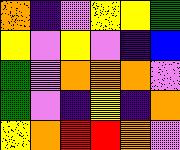[["orange", "indigo", "violet", "yellow", "yellow", "green"], ["yellow", "violet", "yellow", "violet", "indigo", "blue"], ["green", "violet", "orange", "orange", "orange", "violet"], ["green", "violet", "indigo", "yellow", "indigo", "orange"], ["yellow", "orange", "red", "red", "orange", "violet"]]